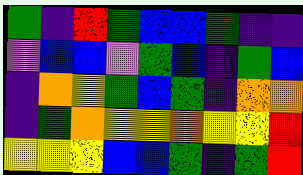[["green", "indigo", "red", "green", "blue", "blue", "green", "indigo", "indigo"], ["violet", "blue", "blue", "violet", "green", "blue", "indigo", "green", "blue"], ["indigo", "orange", "yellow", "green", "blue", "green", "indigo", "orange", "orange"], ["indigo", "green", "orange", "yellow", "yellow", "orange", "yellow", "yellow", "red"], ["yellow", "yellow", "yellow", "blue", "blue", "green", "indigo", "green", "red"]]